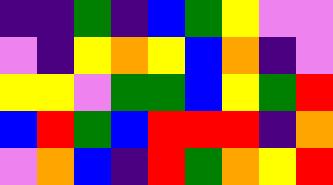[["indigo", "indigo", "green", "indigo", "blue", "green", "yellow", "violet", "violet"], ["violet", "indigo", "yellow", "orange", "yellow", "blue", "orange", "indigo", "violet"], ["yellow", "yellow", "violet", "green", "green", "blue", "yellow", "green", "red"], ["blue", "red", "green", "blue", "red", "red", "red", "indigo", "orange"], ["violet", "orange", "blue", "indigo", "red", "green", "orange", "yellow", "red"]]